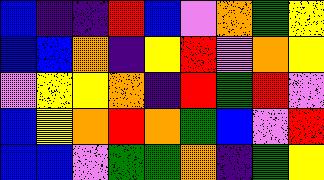[["blue", "indigo", "indigo", "red", "blue", "violet", "orange", "green", "yellow"], ["blue", "blue", "orange", "indigo", "yellow", "red", "violet", "orange", "yellow"], ["violet", "yellow", "yellow", "orange", "indigo", "red", "green", "red", "violet"], ["blue", "yellow", "orange", "red", "orange", "green", "blue", "violet", "red"], ["blue", "blue", "violet", "green", "green", "orange", "indigo", "green", "yellow"]]